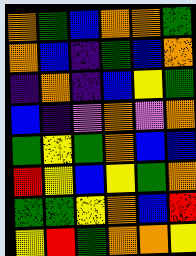[["orange", "green", "blue", "orange", "orange", "green"], ["orange", "blue", "indigo", "green", "blue", "orange"], ["indigo", "orange", "indigo", "blue", "yellow", "green"], ["blue", "indigo", "violet", "orange", "violet", "orange"], ["green", "yellow", "green", "orange", "blue", "blue"], ["red", "yellow", "blue", "yellow", "green", "orange"], ["green", "green", "yellow", "orange", "blue", "red"], ["yellow", "red", "green", "orange", "orange", "yellow"]]